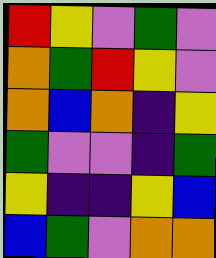[["red", "yellow", "violet", "green", "violet"], ["orange", "green", "red", "yellow", "violet"], ["orange", "blue", "orange", "indigo", "yellow"], ["green", "violet", "violet", "indigo", "green"], ["yellow", "indigo", "indigo", "yellow", "blue"], ["blue", "green", "violet", "orange", "orange"]]